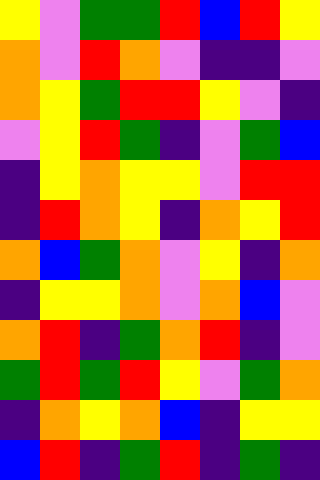[["yellow", "violet", "green", "green", "red", "blue", "red", "yellow"], ["orange", "violet", "red", "orange", "violet", "indigo", "indigo", "violet"], ["orange", "yellow", "green", "red", "red", "yellow", "violet", "indigo"], ["violet", "yellow", "red", "green", "indigo", "violet", "green", "blue"], ["indigo", "yellow", "orange", "yellow", "yellow", "violet", "red", "red"], ["indigo", "red", "orange", "yellow", "indigo", "orange", "yellow", "red"], ["orange", "blue", "green", "orange", "violet", "yellow", "indigo", "orange"], ["indigo", "yellow", "yellow", "orange", "violet", "orange", "blue", "violet"], ["orange", "red", "indigo", "green", "orange", "red", "indigo", "violet"], ["green", "red", "green", "red", "yellow", "violet", "green", "orange"], ["indigo", "orange", "yellow", "orange", "blue", "indigo", "yellow", "yellow"], ["blue", "red", "indigo", "green", "red", "indigo", "green", "indigo"]]